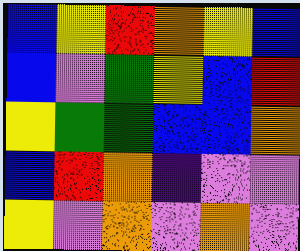[["blue", "yellow", "red", "orange", "yellow", "blue"], ["blue", "violet", "green", "yellow", "blue", "red"], ["yellow", "green", "green", "blue", "blue", "orange"], ["blue", "red", "orange", "indigo", "violet", "violet"], ["yellow", "violet", "orange", "violet", "orange", "violet"]]